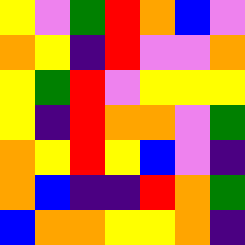[["yellow", "violet", "green", "red", "orange", "blue", "violet"], ["orange", "yellow", "indigo", "red", "violet", "violet", "orange"], ["yellow", "green", "red", "violet", "yellow", "yellow", "yellow"], ["yellow", "indigo", "red", "orange", "orange", "violet", "green"], ["orange", "yellow", "red", "yellow", "blue", "violet", "indigo"], ["orange", "blue", "indigo", "indigo", "red", "orange", "green"], ["blue", "orange", "orange", "yellow", "yellow", "orange", "indigo"]]